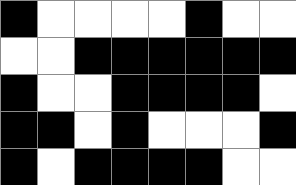[["black", "white", "white", "white", "white", "black", "white", "white"], ["white", "white", "black", "black", "black", "black", "black", "black"], ["black", "white", "white", "black", "black", "black", "black", "white"], ["black", "black", "white", "black", "white", "white", "white", "black"], ["black", "white", "black", "black", "black", "black", "white", "white"]]